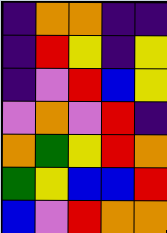[["indigo", "orange", "orange", "indigo", "indigo"], ["indigo", "red", "yellow", "indigo", "yellow"], ["indigo", "violet", "red", "blue", "yellow"], ["violet", "orange", "violet", "red", "indigo"], ["orange", "green", "yellow", "red", "orange"], ["green", "yellow", "blue", "blue", "red"], ["blue", "violet", "red", "orange", "orange"]]